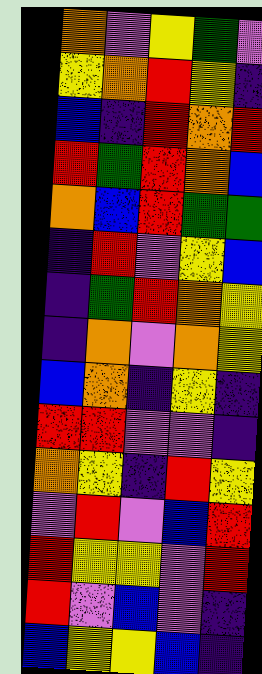[["orange", "violet", "yellow", "green", "violet"], ["yellow", "orange", "red", "yellow", "indigo"], ["blue", "indigo", "red", "orange", "red"], ["red", "green", "red", "orange", "blue"], ["orange", "blue", "red", "green", "green"], ["indigo", "red", "violet", "yellow", "blue"], ["indigo", "green", "red", "orange", "yellow"], ["indigo", "orange", "violet", "orange", "yellow"], ["blue", "orange", "indigo", "yellow", "indigo"], ["red", "red", "violet", "violet", "indigo"], ["orange", "yellow", "indigo", "red", "yellow"], ["violet", "red", "violet", "blue", "red"], ["red", "yellow", "yellow", "violet", "red"], ["red", "violet", "blue", "violet", "indigo"], ["blue", "yellow", "yellow", "blue", "indigo"]]